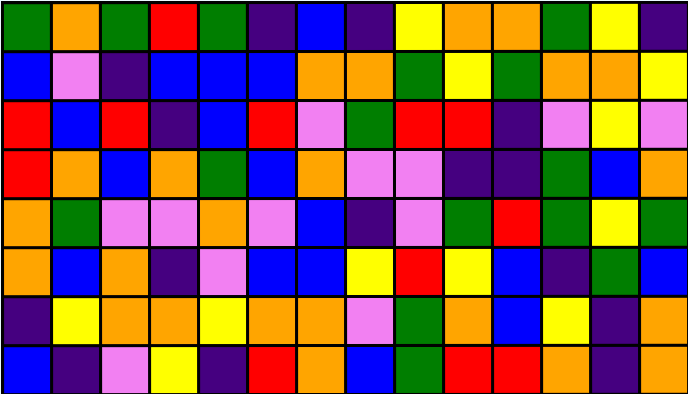[["green", "orange", "green", "red", "green", "indigo", "blue", "indigo", "yellow", "orange", "orange", "green", "yellow", "indigo"], ["blue", "violet", "indigo", "blue", "blue", "blue", "orange", "orange", "green", "yellow", "green", "orange", "orange", "yellow"], ["red", "blue", "red", "indigo", "blue", "red", "violet", "green", "red", "red", "indigo", "violet", "yellow", "violet"], ["red", "orange", "blue", "orange", "green", "blue", "orange", "violet", "violet", "indigo", "indigo", "green", "blue", "orange"], ["orange", "green", "violet", "violet", "orange", "violet", "blue", "indigo", "violet", "green", "red", "green", "yellow", "green"], ["orange", "blue", "orange", "indigo", "violet", "blue", "blue", "yellow", "red", "yellow", "blue", "indigo", "green", "blue"], ["indigo", "yellow", "orange", "orange", "yellow", "orange", "orange", "violet", "green", "orange", "blue", "yellow", "indigo", "orange"], ["blue", "indigo", "violet", "yellow", "indigo", "red", "orange", "blue", "green", "red", "red", "orange", "indigo", "orange"]]